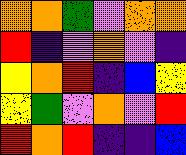[["orange", "orange", "green", "violet", "orange", "orange"], ["red", "indigo", "violet", "orange", "violet", "indigo"], ["yellow", "orange", "red", "indigo", "blue", "yellow"], ["yellow", "green", "violet", "orange", "violet", "red"], ["red", "orange", "red", "indigo", "indigo", "blue"]]